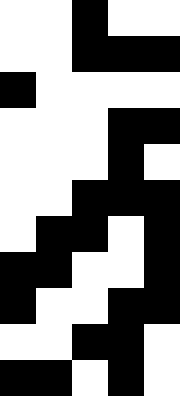[["white", "white", "black", "white", "white"], ["white", "white", "black", "black", "black"], ["black", "white", "white", "white", "white"], ["white", "white", "white", "black", "black"], ["white", "white", "white", "black", "white"], ["white", "white", "black", "black", "black"], ["white", "black", "black", "white", "black"], ["black", "black", "white", "white", "black"], ["black", "white", "white", "black", "black"], ["white", "white", "black", "black", "white"], ["black", "black", "white", "black", "white"]]